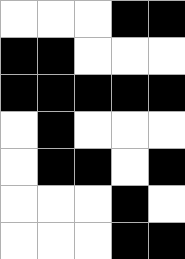[["white", "white", "white", "black", "black"], ["black", "black", "white", "white", "white"], ["black", "black", "black", "black", "black"], ["white", "black", "white", "white", "white"], ["white", "black", "black", "white", "black"], ["white", "white", "white", "black", "white"], ["white", "white", "white", "black", "black"]]